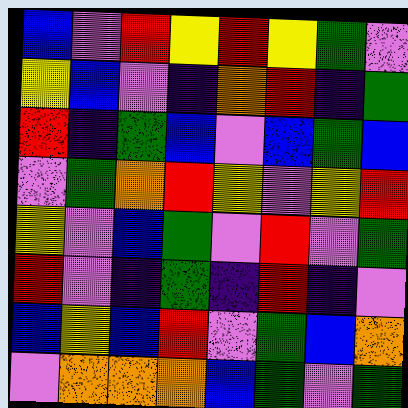[["blue", "violet", "red", "yellow", "red", "yellow", "green", "violet"], ["yellow", "blue", "violet", "indigo", "orange", "red", "indigo", "green"], ["red", "indigo", "green", "blue", "violet", "blue", "green", "blue"], ["violet", "green", "orange", "red", "yellow", "violet", "yellow", "red"], ["yellow", "violet", "blue", "green", "violet", "red", "violet", "green"], ["red", "violet", "indigo", "green", "indigo", "red", "indigo", "violet"], ["blue", "yellow", "blue", "red", "violet", "green", "blue", "orange"], ["violet", "orange", "orange", "orange", "blue", "green", "violet", "green"]]